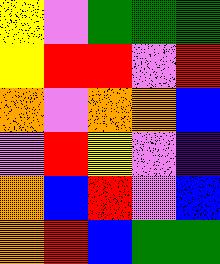[["yellow", "violet", "green", "green", "green"], ["yellow", "red", "red", "violet", "red"], ["orange", "violet", "orange", "orange", "blue"], ["violet", "red", "yellow", "violet", "indigo"], ["orange", "blue", "red", "violet", "blue"], ["orange", "red", "blue", "green", "green"]]